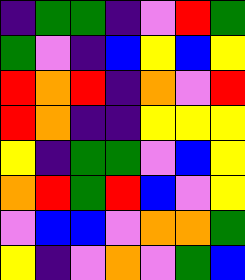[["indigo", "green", "green", "indigo", "violet", "red", "green"], ["green", "violet", "indigo", "blue", "yellow", "blue", "yellow"], ["red", "orange", "red", "indigo", "orange", "violet", "red"], ["red", "orange", "indigo", "indigo", "yellow", "yellow", "yellow"], ["yellow", "indigo", "green", "green", "violet", "blue", "yellow"], ["orange", "red", "green", "red", "blue", "violet", "yellow"], ["violet", "blue", "blue", "violet", "orange", "orange", "green"], ["yellow", "indigo", "violet", "orange", "violet", "green", "blue"]]